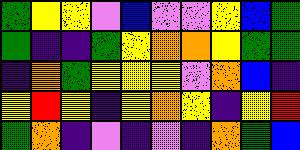[["green", "yellow", "yellow", "violet", "blue", "violet", "violet", "yellow", "blue", "green"], ["green", "indigo", "indigo", "green", "yellow", "orange", "orange", "yellow", "green", "green"], ["indigo", "orange", "green", "yellow", "yellow", "yellow", "violet", "orange", "blue", "indigo"], ["yellow", "red", "yellow", "indigo", "yellow", "orange", "yellow", "indigo", "yellow", "red"], ["green", "orange", "indigo", "violet", "indigo", "violet", "indigo", "orange", "green", "blue"]]